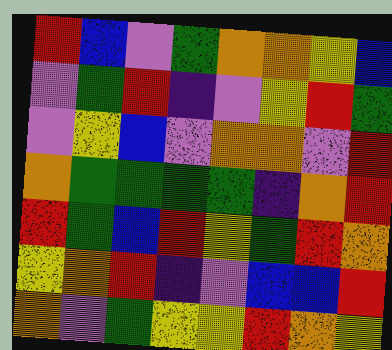[["red", "blue", "violet", "green", "orange", "orange", "yellow", "blue"], ["violet", "green", "red", "indigo", "violet", "yellow", "red", "green"], ["violet", "yellow", "blue", "violet", "orange", "orange", "violet", "red"], ["orange", "green", "green", "green", "green", "indigo", "orange", "red"], ["red", "green", "blue", "red", "yellow", "green", "red", "orange"], ["yellow", "orange", "red", "indigo", "violet", "blue", "blue", "red"], ["orange", "violet", "green", "yellow", "yellow", "red", "orange", "yellow"]]